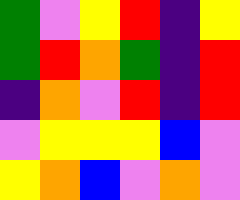[["green", "violet", "yellow", "red", "indigo", "yellow"], ["green", "red", "orange", "green", "indigo", "red"], ["indigo", "orange", "violet", "red", "indigo", "red"], ["violet", "yellow", "yellow", "yellow", "blue", "violet"], ["yellow", "orange", "blue", "violet", "orange", "violet"]]